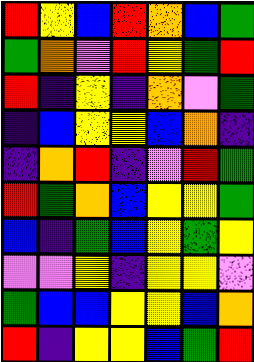[["red", "yellow", "blue", "red", "orange", "blue", "green"], ["green", "orange", "violet", "red", "yellow", "green", "red"], ["red", "indigo", "yellow", "indigo", "orange", "violet", "green"], ["indigo", "blue", "yellow", "yellow", "blue", "orange", "indigo"], ["indigo", "orange", "red", "indigo", "violet", "red", "green"], ["red", "green", "orange", "blue", "yellow", "yellow", "green"], ["blue", "indigo", "green", "blue", "yellow", "green", "yellow"], ["violet", "violet", "yellow", "indigo", "yellow", "yellow", "violet"], ["green", "blue", "blue", "yellow", "yellow", "blue", "orange"], ["red", "indigo", "yellow", "yellow", "blue", "green", "red"]]